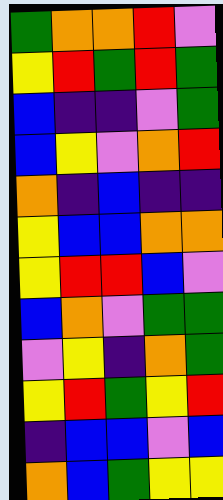[["green", "orange", "orange", "red", "violet"], ["yellow", "red", "green", "red", "green"], ["blue", "indigo", "indigo", "violet", "green"], ["blue", "yellow", "violet", "orange", "red"], ["orange", "indigo", "blue", "indigo", "indigo"], ["yellow", "blue", "blue", "orange", "orange"], ["yellow", "red", "red", "blue", "violet"], ["blue", "orange", "violet", "green", "green"], ["violet", "yellow", "indigo", "orange", "green"], ["yellow", "red", "green", "yellow", "red"], ["indigo", "blue", "blue", "violet", "blue"], ["orange", "blue", "green", "yellow", "yellow"]]